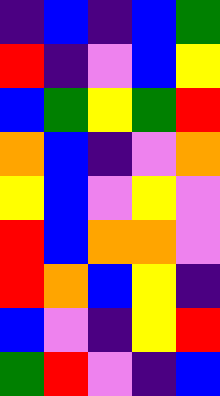[["indigo", "blue", "indigo", "blue", "green"], ["red", "indigo", "violet", "blue", "yellow"], ["blue", "green", "yellow", "green", "red"], ["orange", "blue", "indigo", "violet", "orange"], ["yellow", "blue", "violet", "yellow", "violet"], ["red", "blue", "orange", "orange", "violet"], ["red", "orange", "blue", "yellow", "indigo"], ["blue", "violet", "indigo", "yellow", "red"], ["green", "red", "violet", "indigo", "blue"]]